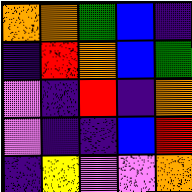[["orange", "orange", "green", "blue", "indigo"], ["indigo", "red", "orange", "blue", "green"], ["violet", "indigo", "red", "indigo", "orange"], ["violet", "indigo", "indigo", "blue", "red"], ["indigo", "yellow", "violet", "violet", "orange"]]